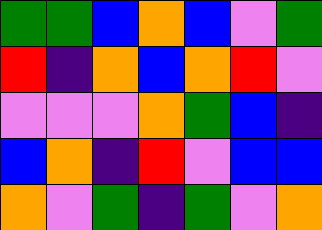[["green", "green", "blue", "orange", "blue", "violet", "green"], ["red", "indigo", "orange", "blue", "orange", "red", "violet"], ["violet", "violet", "violet", "orange", "green", "blue", "indigo"], ["blue", "orange", "indigo", "red", "violet", "blue", "blue"], ["orange", "violet", "green", "indigo", "green", "violet", "orange"]]